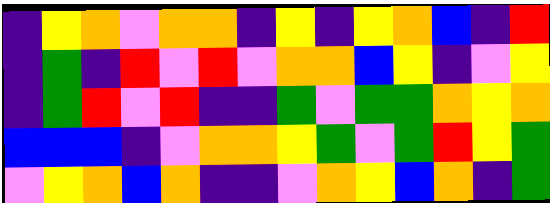[["indigo", "yellow", "orange", "violet", "orange", "orange", "indigo", "yellow", "indigo", "yellow", "orange", "blue", "indigo", "red"], ["indigo", "green", "indigo", "red", "violet", "red", "violet", "orange", "orange", "blue", "yellow", "indigo", "violet", "yellow"], ["indigo", "green", "red", "violet", "red", "indigo", "indigo", "green", "violet", "green", "green", "orange", "yellow", "orange"], ["blue", "blue", "blue", "indigo", "violet", "orange", "orange", "yellow", "green", "violet", "green", "red", "yellow", "green"], ["violet", "yellow", "orange", "blue", "orange", "indigo", "indigo", "violet", "orange", "yellow", "blue", "orange", "indigo", "green"]]